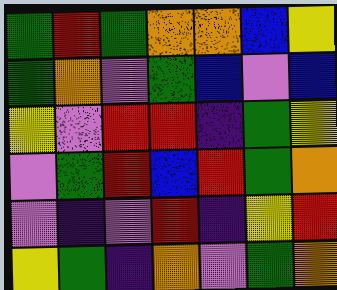[["green", "red", "green", "orange", "orange", "blue", "yellow"], ["green", "orange", "violet", "green", "blue", "violet", "blue"], ["yellow", "violet", "red", "red", "indigo", "green", "yellow"], ["violet", "green", "red", "blue", "red", "green", "orange"], ["violet", "indigo", "violet", "red", "indigo", "yellow", "red"], ["yellow", "green", "indigo", "orange", "violet", "green", "orange"]]